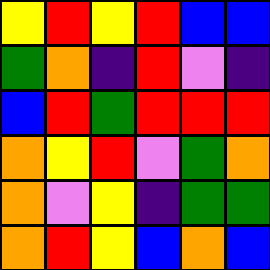[["yellow", "red", "yellow", "red", "blue", "blue"], ["green", "orange", "indigo", "red", "violet", "indigo"], ["blue", "red", "green", "red", "red", "red"], ["orange", "yellow", "red", "violet", "green", "orange"], ["orange", "violet", "yellow", "indigo", "green", "green"], ["orange", "red", "yellow", "blue", "orange", "blue"]]